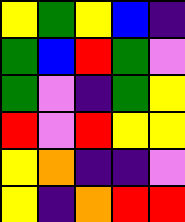[["yellow", "green", "yellow", "blue", "indigo"], ["green", "blue", "red", "green", "violet"], ["green", "violet", "indigo", "green", "yellow"], ["red", "violet", "red", "yellow", "yellow"], ["yellow", "orange", "indigo", "indigo", "violet"], ["yellow", "indigo", "orange", "red", "red"]]